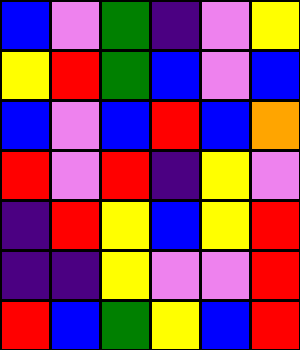[["blue", "violet", "green", "indigo", "violet", "yellow"], ["yellow", "red", "green", "blue", "violet", "blue"], ["blue", "violet", "blue", "red", "blue", "orange"], ["red", "violet", "red", "indigo", "yellow", "violet"], ["indigo", "red", "yellow", "blue", "yellow", "red"], ["indigo", "indigo", "yellow", "violet", "violet", "red"], ["red", "blue", "green", "yellow", "blue", "red"]]